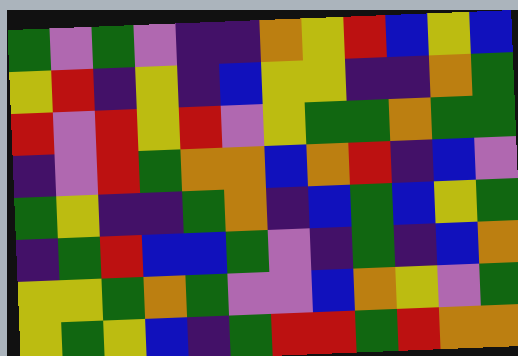[["green", "violet", "green", "violet", "indigo", "indigo", "orange", "yellow", "red", "blue", "yellow", "blue"], ["yellow", "red", "indigo", "yellow", "indigo", "blue", "yellow", "yellow", "indigo", "indigo", "orange", "green"], ["red", "violet", "red", "yellow", "red", "violet", "yellow", "green", "green", "orange", "green", "green"], ["indigo", "violet", "red", "green", "orange", "orange", "blue", "orange", "red", "indigo", "blue", "violet"], ["green", "yellow", "indigo", "indigo", "green", "orange", "indigo", "blue", "green", "blue", "yellow", "green"], ["indigo", "green", "red", "blue", "blue", "green", "violet", "indigo", "green", "indigo", "blue", "orange"], ["yellow", "yellow", "green", "orange", "green", "violet", "violet", "blue", "orange", "yellow", "violet", "green"], ["yellow", "green", "yellow", "blue", "indigo", "green", "red", "red", "green", "red", "orange", "orange"]]